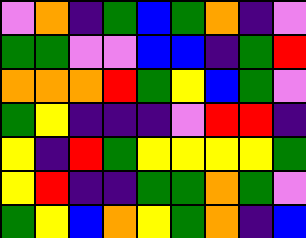[["violet", "orange", "indigo", "green", "blue", "green", "orange", "indigo", "violet"], ["green", "green", "violet", "violet", "blue", "blue", "indigo", "green", "red"], ["orange", "orange", "orange", "red", "green", "yellow", "blue", "green", "violet"], ["green", "yellow", "indigo", "indigo", "indigo", "violet", "red", "red", "indigo"], ["yellow", "indigo", "red", "green", "yellow", "yellow", "yellow", "yellow", "green"], ["yellow", "red", "indigo", "indigo", "green", "green", "orange", "green", "violet"], ["green", "yellow", "blue", "orange", "yellow", "green", "orange", "indigo", "blue"]]